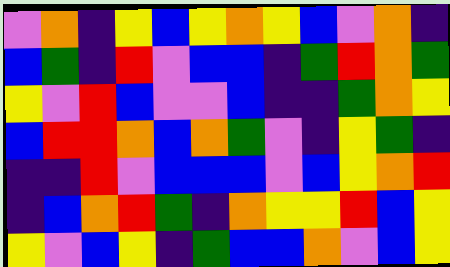[["violet", "orange", "indigo", "yellow", "blue", "yellow", "orange", "yellow", "blue", "violet", "orange", "indigo"], ["blue", "green", "indigo", "red", "violet", "blue", "blue", "indigo", "green", "red", "orange", "green"], ["yellow", "violet", "red", "blue", "violet", "violet", "blue", "indigo", "indigo", "green", "orange", "yellow"], ["blue", "red", "red", "orange", "blue", "orange", "green", "violet", "indigo", "yellow", "green", "indigo"], ["indigo", "indigo", "red", "violet", "blue", "blue", "blue", "violet", "blue", "yellow", "orange", "red"], ["indigo", "blue", "orange", "red", "green", "indigo", "orange", "yellow", "yellow", "red", "blue", "yellow"], ["yellow", "violet", "blue", "yellow", "indigo", "green", "blue", "blue", "orange", "violet", "blue", "yellow"]]